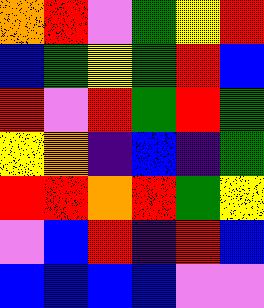[["orange", "red", "violet", "green", "yellow", "red"], ["blue", "green", "yellow", "green", "red", "blue"], ["red", "violet", "red", "green", "red", "green"], ["yellow", "orange", "indigo", "blue", "indigo", "green"], ["red", "red", "orange", "red", "green", "yellow"], ["violet", "blue", "red", "indigo", "red", "blue"], ["blue", "blue", "blue", "blue", "violet", "violet"]]